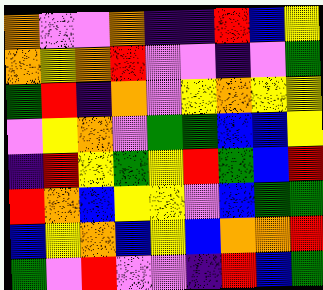[["orange", "violet", "violet", "orange", "indigo", "indigo", "red", "blue", "yellow"], ["orange", "yellow", "orange", "red", "violet", "violet", "indigo", "violet", "green"], ["green", "red", "indigo", "orange", "violet", "yellow", "orange", "yellow", "yellow"], ["violet", "yellow", "orange", "violet", "green", "green", "blue", "blue", "yellow"], ["indigo", "red", "yellow", "green", "yellow", "red", "green", "blue", "red"], ["red", "orange", "blue", "yellow", "yellow", "violet", "blue", "green", "green"], ["blue", "yellow", "orange", "blue", "yellow", "blue", "orange", "orange", "red"], ["green", "violet", "red", "violet", "violet", "indigo", "red", "blue", "green"]]